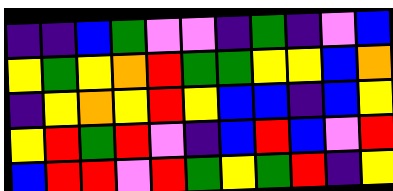[["indigo", "indigo", "blue", "green", "violet", "violet", "indigo", "green", "indigo", "violet", "blue"], ["yellow", "green", "yellow", "orange", "red", "green", "green", "yellow", "yellow", "blue", "orange"], ["indigo", "yellow", "orange", "yellow", "red", "yellow", "blue", "blue", "indigo", "blue", "yellow"], ["yellow", "red", "green", "red", "violet", "indigo", "blue", "red", "blue", "violet", "red"], ["blue", "red", "red", "violet", "red", "green", "yellow", "green", "red", "indigo", "yellow"]]